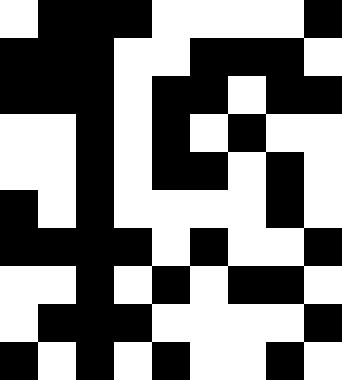[["white", "black", "black", "black", "white", "white", "white", "white", "black"], ["black", "black", "black", "white", "white", "black", "black", "black", "white"], ["black", "black", "black", "white", "black", "black", "white", "black", "black"], ["white", "white", "black", "white", "black", "white", "black", "white", "white"], ["white", "white", "black", "white", "black", "black", "white", "black", "white"], ["black", "white", "black", "white", "white", "white", "white", "black", "white"], ["black", "black", "black", "black", "white", "black", "white", "white", "black"], ["white", "white", "black", "white", "black", "white", "black", "black", "white"], ["white", "black", "black", "black", "white", "white", "white", "white", "black"], ["black", "white", "black", "white", "black", "white", "white", "black", "white"]]